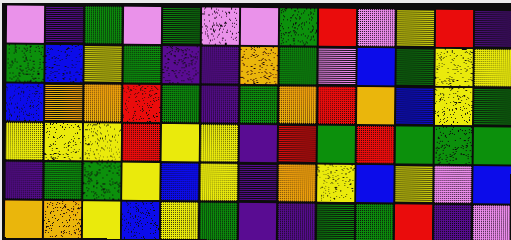[["violet", "indigo", "green", "violet", "green", "violet", "violet", "green", "red", "violet", "yellow", "red", "indigo"], ["green", "blue", "yellow", "green", "indigo", "indigo", "orange", "green", "violet", "blue", "green", "yellow", "yellow"], ["blue", "orange", "orange", "red", "green", "indigo", "green", "orange", "red", "orange", "blue", "yellow", "green"], ["yellow", "yellow", "yellow", "red", "yellow", "yellow", "indigo", "red", "green", "red", "green", "green", "green"], ["indigo", "green", "green", "yellow", "blue", "yellow", "indigo", "orange", "yellow", "blue", "yellow", "violet", "blue"], ["orange", "orange", "yellow", "blue", "yellow", "green", "indigo", "indigo", "green", "green", "red", "indigo", "violet"]]